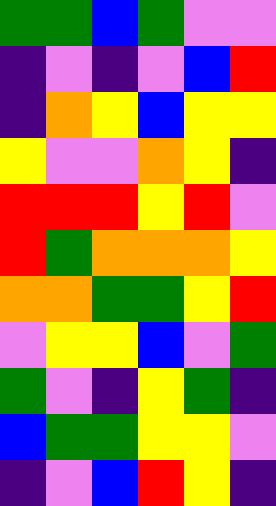[["green", "green", "blue", "green", "violet", "violet"], ["indigo", "violet", "indigo", "violet", "blue", "red"], ["indigo", "orange", "yellow", "blue", "yellow", "yellow"], ["yellow", "violet", "violet", "orange", "yellow", "indigo"], ["red", "red", "red", "yellow", "red", "violet"], ["red", "green", "orange", "orange", "orange", "yellow"], ["orange", "orange", "green", "green", "yellow", "red"], ["violet", "yellow", "yellow", "blue", "violet", "green"], ["green", "violet", "indigo", "yellow", "green", "indigo"], ["blue", "green", "green", "yellow", "yellow", "violet"], ["indigo", "violet", "blue", "red", "yellow", "indigo"]]